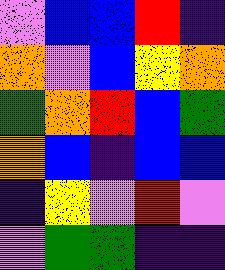[["violet", "blue", "blue", "red", "indigo"], ["orange", "violet", "blue", "yellow", "orange"], ["green", "orange", "red", "blue", "green"], ["orange", "blue", "indigo", "blue", "blue"], ["indigo", "yellow", "violet", "red", "violet"], ["violet", "green", "green", "indigo", "indigo"]]